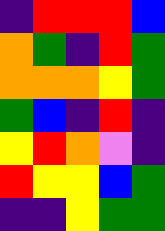[["indigo", "red", "red", "red", "blue"], ["orange", "green", "indigo", "red", "green"], ["orange", "orange", "orange", "yellow", "green"], ["green", "blue", "indigo", "red", "indigo"], ["yellow", "red", "orange", "violet", "indigo"], ["red", "yellow", "yellow", "blue", "green"], ["indigo", "indigo", "yellow", "green", "green"]]